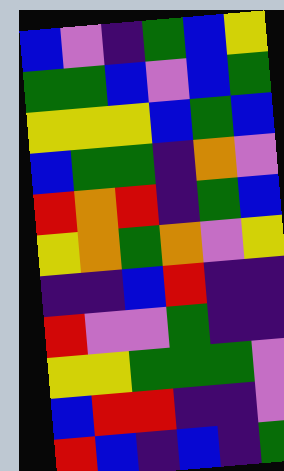[["blue", "violet", "indigo", "green", "blue", "yellow"], ["green", "green", "blue", "violet", "blue", "green"], ["yellow", "yellow", "yellow", "blue", "green", "blue"], ["blue", "green", "green", "indigo", "orange", "violet"], ["red", "orange", "red", "indigo", "green", "blue"], ["yellow", "orange", "green", "orange", "violet", "yellow"], ["indigo", "indigo", "blue", "red", "indigo", "indigo"], ["red", "violet", "violet", "green", "indigo", "indigo"], ["yellow", "yellow", "green", "green", "green", "violet"], ["blue", "red", "red", "indigo", "indigo", "violet"], ["red", "blue", "indigo", "blue", "indigo", "green"]]